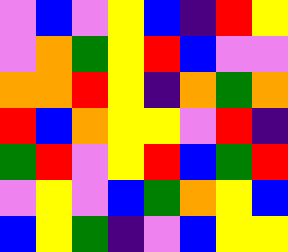[["violet", "blue", "violet", "yellow", "blue", "indigo", "red", "yellow"], ["violet", "orange", "green", "yellow", "red", "blue", "violet", "violet"], ["orange", "orange", "red", "yellow", "indigo", "orange", "green", "orange"], ["red", "blue", "orange", "yellow", "yellow", "violet", "red", "indigo"], ["green", "red", "violet", "yellow", "red", "blue", "green", "red"], ["violet", "yellow", "violet", "blue", "green", "orange", "yellow", "blue"], ["blue", "yellow", "green", "indigo", "violet", "blue", "yellow", "yellow"]]